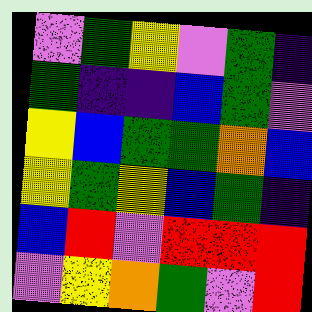[["violet", "green", "yellow", "violet", "green", "indigo"], ["green", "indigo", "indigo", "blue", "green", "violet"], ["yellow", "blue", "green", "green", "orange", "blue"], ["yellow", "green", "yellow", "blue", "green", "indigo"], ["blue", "red", "violet", "red", "red", "red"], ["violet", "yellow", "orange", "green", "violet", "red"]]